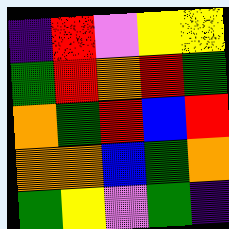[["indigo", "red", "violet", "yellow", "yellow"], ["green", "red", "orange", "red", "green"], ["orange", "green", "red", "blue", "red"], ["orange", "orange", "blue", "green", "orange"], ["green", "yellow", "violet", "green", "indigo"]]